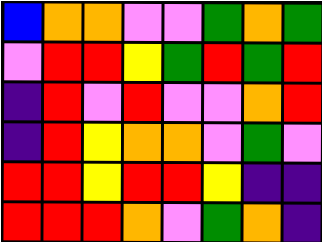[["blue", "orange", "orange", "violet", "violet", "green", "orange", "green"], ["violet", "red", "red", "yellow", "green", "red", "green", "red"], ["indigo", "red", "violet", "red", "violet", "violet", "orange", "red"], ["indigo", "red", "yellow", "orange", "orange", "violet", "green", "violet"], ["red", "red", "yellow", "red", "red", "yellow", "indigo", "indigo"], ["red", "red", "red", "orange", "violet", "green", "orange", "indigo"]]